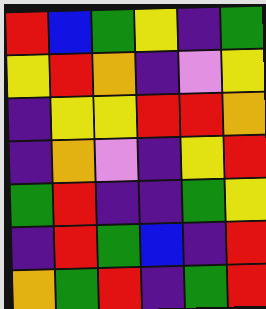[["red", "blue", "green", "yellow", "indigo", "green"], ["yellow", "red", "orange", "indigo", "violet", "yellow"], ["indigo", "yellow", "yellow", "red", "red", "orange"], ["indigo", "orange", "violet", "indigo", "yellow", "red"], ["green", "red", "indigo", "indigo", "green", "yellow"], ["indigo", "red", "green", "blue", "indigo", "red"], ["orange", "green", "red", "indigo", "green", "red"]]